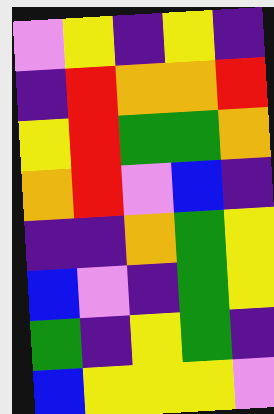[["violet", "yellow", "indigo", "yellow", "indigo"], ["indigo", "red", "orange", "orange", "red"], ["yellow", "red", "green", "green", "orange"], ["orange", "red", "violet", "blue", "indigo"], ["indigo", "indigo", "orange", "green", "yellow"], ["blue", "violet", "indigo", "green", "yellow"], ["green", "indigo", "yellow", "green", "indigo"], ["blue", "yellow", "yellow", "yellow", "violet"]]